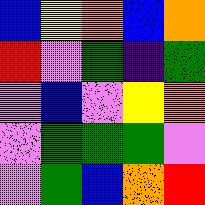[["blue", "yellow", "orange", "blue", "orange"], ["red", "violet", "green", "indigo", "green"], ["violet", "blue", "violet", "yellow", "orange"], ["violet", "green", "green", "green", "violet"], ["violet", "green", "blue", "orange", "red"]]